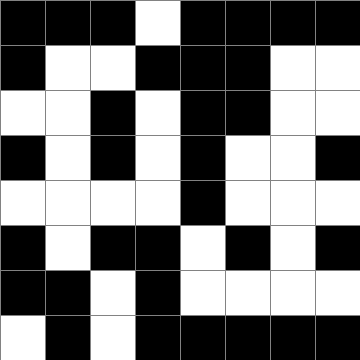[["black", "black", "black", "white", "black", "black", "black", "black"], ["black", "white", "white", "black", "black", "black", "white", "white"], ["white", "white", "black", "white", "black", "black", "white", "white"], ["black", "white", "black", "white", "black", "white", "white", "black"], ["white", "white", "white", "white", "black", "white", "white", "white"], ["black", "white", "black", "black", "white", "black", "white", "black"], ["black", "black", "white", "black", "white", "white", "white", "white"], ["white", "black", "white", "black", "black", "black", "black", "black"]]